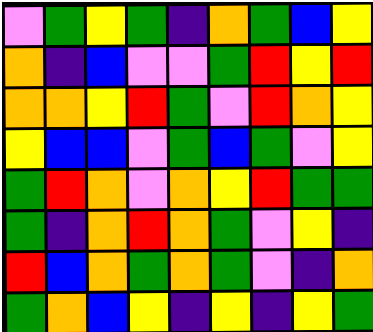[["violet", "green", "yellow", "green", "indigo", "orange", "green", "blue", "yellow"], ["orange", "indigo", "blue", "violet", "violet", "green", "red", "yellow", "red"], ["orange", "orange", "yellow", "red", "green", "violet", "red", "orange", "yellow"], ["yellow", "blue", "blue", "violet", "green", "blue", "green", "violet", "yellow"], ["green", "red", "orange", "violet", "orange", "yellow", "red", "green", "green"], ["green", "indigo", "orange", "red", "orange", "green", "violet", "yellow", "indigo"], ["red", "blue", "orange", "green", "orange", "green", "violet", "indigo", "orange"], ["green", "orange", "blue", "yellow", "indigo", "yellow", "indigo", "yellow", "green"]]